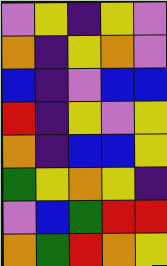[["violet", "yellow", "indigo", "yellow", "violet"], ["orange", "indigo", "yellow", "orange", "violet"], ["blue", "indigo", "violet", "blue", "blue"], ["red", "indigo", "yellow", "violet", "yellow"], ["orange", "indigo", "blue", "blue", "yellow"], ["green", "yellow", "orange", "yellow", "indigo"], ["violet", "blue", "green", "red", "red"], ["orange", "green", "red", "orange", "yellow"]]